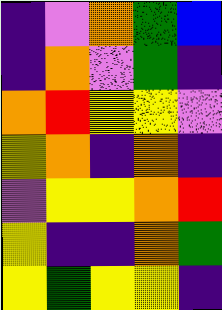[["indigo", "violet", "orange", "green", "blue"], ["indigo", "orange", "violet", "green", "indigo"], ["orange", "red", "yellow", "yellow", "violet"], ["yellow", "orange", "indigo", "orange", "indigo"], ["violet", "yellow", "yellow", "orange", "red"], ["yellow", "indigo", "indigo", "orange", "green"], ["yellow", "green", "yellow", "yellow", "indigo"]]